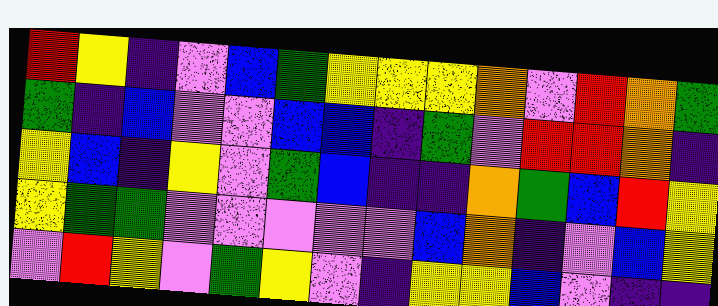[["red", "yellow", "indigo", "violet", "blue", "green", "yellow", "yellow", "yellow", "orange", "violet", "red", "orange", "green"], ["green", "indigo", "blue", "violet", "violet", "blue", "blue", "indigo", "green", "violet", "red", "red", "orange", "indigo"], ["yellow", "blue", "indigo", "yellow", "violet", "green", "blue", "indigo", "indigo", "orange", "green", "blue", "red", "yellow"], ["yellow", "green", "green", "violet", "violet", "violet", "violet", "violet", "blue", "orange", "indigo", "violet", "blue", "yellow"], ["violet", "red", "yellow", "violet", "green", "yellow", "violet", "indigo", "yellow", "yellow", "blue", "violet", "indigo", "indigo"]]